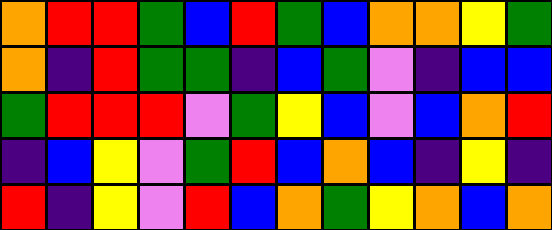[["orange", "red", "red", "green", "blue", "red", "green", "blue", "orange", "orange", "yellow", "green"], ["orange", "indigo", "red", "green", "green", "indigo", "blue", "green", "violet", "indigo", "blue", "blue"], ["green", "red", "red", "red", "violet", "green", "yellow", "blue", "violet", "blue", "orange", "red"], ["indigo", "blue", "yellow", "violet", "green", "red", "blue", "orange", "blue", "indigo", "yellow", "indigo"], ["red", "indigo", "yellow", "violet", "red", "blue", "orange", "green", "yellow", "orange", "blue", "orange"]]